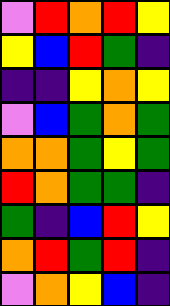[["violet", "red", "orange", "red", "yellow"], ["yellow", "blue", "red", "green", "indigo"], ["indigo", "indigo", "yellow", "orange", "yellow"], ["violet", "blue", "green", "orange", "green"], ["orange", "orange", "green", "yellow", "green"], ["red", "orange", "green", "green", "indigo"], ["green", "indigo", "blue", "red", "yellow"], ["orange", "red", "green", "red", "indigo"], ["violet", "orange", "yellow", "blue", "indigo"]]